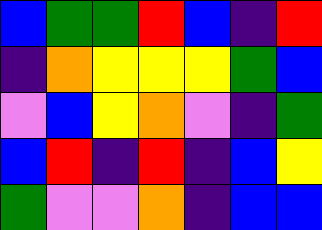[["blue", "green", "green", "red", "blue", "indigo", "red"], ["indigo", "orange", "yellow", "yellow", "yellow", "green", "blue"], ["violet", "blue", "yellow", "orange", "violet", "indigo", "green"], ["blue", "red", "indigo", "red", "indigo", "blue", "yellow"], ["green", "violet", "violet", "orange", "indigo", "blue", "blue"]]